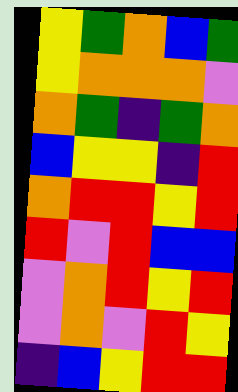[["yellow", "green", "orange", "blue", "green"], ["yellow", "orange", "orange", "orange", "violet"], ["orange", "green", "indigo", "green", "orange"], ["blue", "yellow", "yellow", "indigo", "red"], ["orange", "red", "red", "yellow", "red"], ["red", "violet", "red", "blue", "blue"], ["violet", "orange", "red", "yellow", "red"], ["violet", "orange", "violet", "red", "yellow"], ["indigo", "blue", "yellow", "red", "red"]]